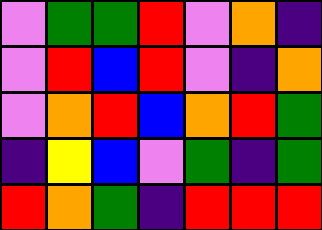[["violet", "green", "green", "red", "violet", "orange", "indigo"], ["violet", "red", "blue", "red", "violet", "indigo", "orange"], ["violet", "orange", "red", "blue", "orange", "red", "green"], ["indigo", "yellow", "blue", "violet", "green", "indigo", "green"], ["red", "orange", "green", "indigo", "red", "red", "red"]]